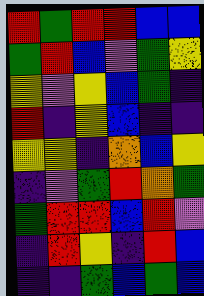[["red", "green", "red", "red", "blue", "blue"], ["green", "red", "blue", "violet", "green", "yellow"], ["yellow", "violet", "yellow", "blue", "green", "indigo"], ["red", "indigo", "yellow", "blue", "indigo", "indigo"], ["yellow", "yellow", "indigo", "orange", "blue", "yellow"], ["indigo", "violet", "green", "red", "orange", "green"], ["green", "red", "red", "blue", "red", "violet"], ["indigo", "red", "yellow", "indigo", "red", "blue"], ["indigo", "indigo", "green", "blue", "green", "blue"]]